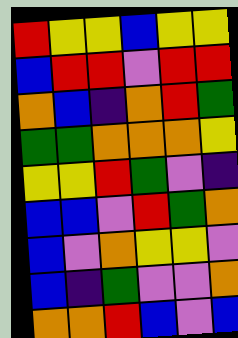[["red", "yellow", "yellow", "blue", "yellow", "yellow"], ["blue", "red", "red", "violet", "red", "red"], ["orange", "blue", "indigo", "orange", "red", "green"], ["green", "green", "orange", "orange", "orange", "yellow"], ["yellow", "yellow", "red", "green", "violet", "indigo"], ["blue", "blue", "violet", "red", "green", "orange"], ["blue", "violet", "orange", "yellow", "yellow", "violet"], ["blue", "indigo", "green", "violet", "violet", "orange"], ["orange", "orange", "red", "blue", "violet", "blue"]]